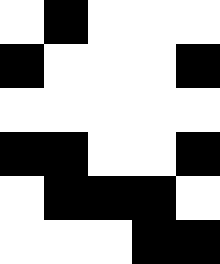[["white", "black", "white", "white", "white"], ["black", "white", "white", "white", "black"], ["white", "white", "white", "white", "white"], ["black", "black", "white", "white", "black"], ["white", "black", "black", "black", "white"], ["white", "white", "white", "black", "black"]]